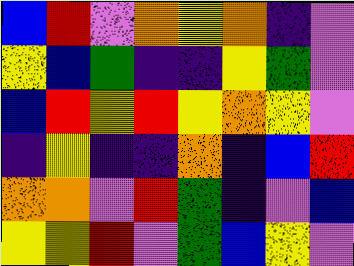[["blue", "red", "violet", "orange", "yellow", "orange", "indigo", "violet"], ["yellow", "blue", "green", "indigo", "indigo", "yellow", "green", "violet"], ["blue", "red", "yellow", "red", "yellow", "orange", "yellow", "violet"], ["indigo", "yellow", "indigo", "indigo", "orange", "indigo", "blue", "red"], ["orange", "orange", "violet", "red", "green", "indigo", "violet", "blue"], ["yellow", "yellow", "red", "violet", "green", "blue", "yellow", "violet"]]